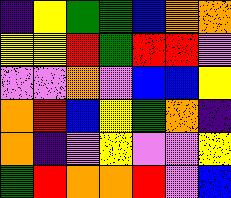[["indigo", "yellow", "green", "green", "blue", "orange", "orange"], ["yellow", "yellow", "red", "green", "red", "red", "violet"], ["violet", "violet", "orange", "violet", "blue", "blue", "yellow"], ["orange", "red", "blue", "yellow", "green", "orange", "indigo"], ["orange", "indigo", "violet", "yellow", "violet", "violet", "yellow"], ["green", "red", "orange", "orange", "red", "violet", "blue"]]